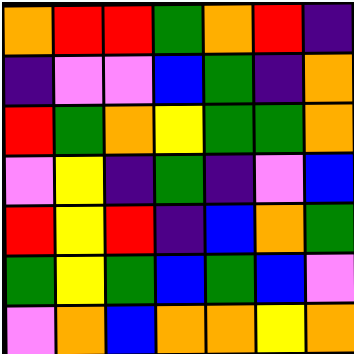[["orange", "red", "red", "green", "orange", "red", "indigo"], ["indigo", "violet", "violet", "blue", "green", "indigo", "orange"], ["red", "green", "orange", "yellow", "green", "green", "orange"], ["violet", "yellow", "indigo", "green", "indigo", "violet", "blue"], ["red", "yellow", "red", "indigo", "blue", "orange", "green"], ["green", "yellow", "green", "blue", "green", "blue", "violet"], ["violet", "orange", "blue", "orange", "orange", "yellow", "orange"]]